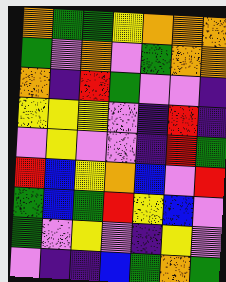[["orange", "green", "green", "yellow", "orange", "orange", "orange"], ["green", "violet", "orange", "violet", "green", "orange", "orange"], ["orange", "indigo", "red", "green", "violet", "violet", "indigo"], ["yellow", "yellow", "yellow", "violet", "indigo", "red", "indigo"], ["violet", "yellow", "violet", "violet", "indigo", "red", "green"], ["red", "blue", "yellow", "orange", "blue", "violet", "red"], ["green", "blue", "green", "red", "yellow", "blue", "violet"], ["green", "violet", "yellow", "violet", "indigo", "yellow", "violet"], ["violet", "indigo", "indigo", "blue", "green", "orange", "green"]]